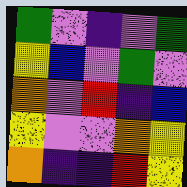[["green", "violet", "indigo", "violet", "green"], ["yellow", "blue", "violet", "green", "violet"], ["orange", "violet", "red", "indigo", "blue"], ["yellow", "violet", "violet", "orange", "yellow"], ["orange", "indigo", "indigo", "red", "yellow"]]